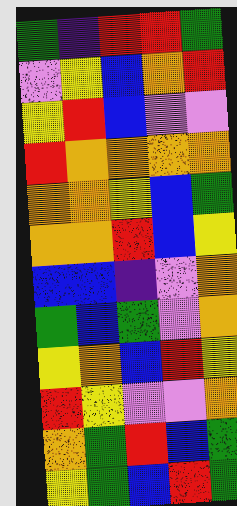[["green", "indigo", "red", "red", "green"], ["violet", "yellow", "blue", "orange", "red"], ["yellow", "red", "blue", "violet", "violet"], ["red", "orange", "orange", "orange", "orange"], ["orange", "orange", "yellow", "blue", "green"], ["orange", "orange", "red", "blue", "yellow"], ["blue", "blue", "indigo", "violet", "orange"], ["green", "blue", "green", "violet", "orange"], ["yellow", "orange", "blue", "red", "yellow"], ["red", "yellow", "violet", "violet", "orange"], ["orange", "green", "red", "blue", "green"], ["yellow", "green", "blue", "red", "green"]]